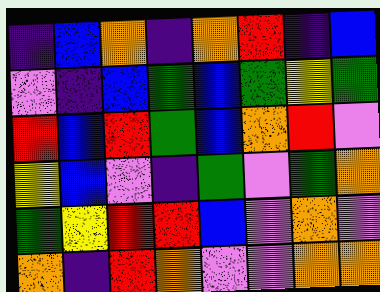[["indigo", "blue", "orange", "indigo", "orange", "red", "indigo", "blue"], ["violet", "indigo", "blue", "green", "blue", "green", "yellow", "green"], ["red", "blue", "red", "green", "blue", "orange", "red", "violet"], ["yellow", "blue", "violet", "indigo", "green", "violet", "green", "orange"], ["green", "yellow", "red", "red", "blue", "violet", "orange", "violet"], ["orange", "indigo", "red", "orange", "violet", "violet", "orange", "orange"]]